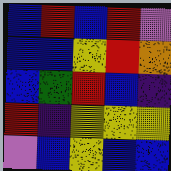[["blue", "red", "blue", "red", "violet"], ["blue", "blue", "yellow", "red", "orange"], ["blue", "green", "red", "blue", "indigo"], ["red", "indigo", "yellow", "yellow", "yellow"], ["violet", "blue", "yellow", "blue", "blue"]]